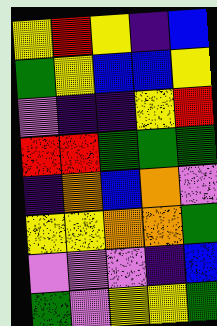[["yellow", "red", "yellow", "indigo", "blue"], ["green", "yellow", "blue", "blue", "yellow"], ["violet", "indigo", "indigo", "yellow", "red"], ["red", "red", "green", "green", "green"], ["indigo", "orange", "blue", "orange", "violet"], ["yellow", "yellow", "orange", "orange", "green"], ["violet", "violet", "violet", "indigo", "blue"], ["green", "violet", "yellow", "yellow", "green"]]